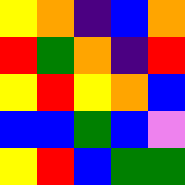[["yellow", "orange", "indigo", "blue", "orange"], ["red", "green", "orange", "indigo", "red"], ["yellow", "red", "yellow", "orange", "blue"], ["blue", "blue", "green", "blue", "violet"], ["yellow", "red", "blue", "green", "green"]]